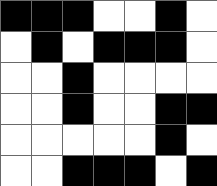[["black", "black", "black", "white", "white", "black", "white"], ["white", "black", "white", "black", "black", "black", "white"], ["white", "white", "black", "white", "white", "white", "white"], ["white", "white", "black", "white", "white", "black", "black"], ["white", "white", "white", "white", "white", "black", "white"], ["white", "white", "black", "black", "black", "white", "black"]]